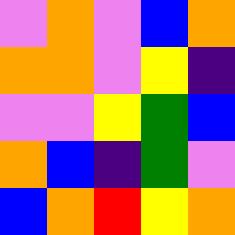[["violet", "orange", "violet", "blue", "orange"], ["orange", "orange", "violet", "yellow", "indigo"], ["violet", "violet", "yellow", "green", "blue"], ["orange", "blue", "indigo", "green", "violet"], ["blue", "orange", "red", "yellow", "orange"]]